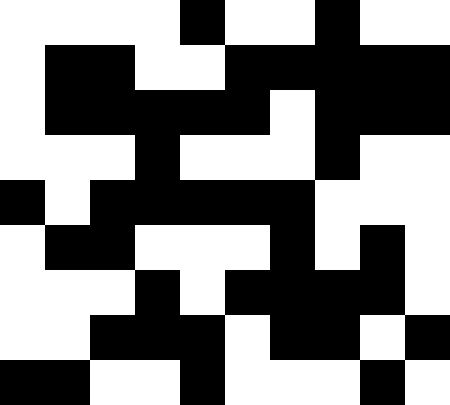[["white", "white", "white", "white", "black", "white", "white", "black", "white", "white"], ["white", "black", "black", "white", "white", "black", "black", "black", "black", "black"], ["white", "black", "black", "black", "black", "black", "white", "black", "black", "black"], ["white", "white", "white", "black", "white", "white", "white", "black", "white", "white"], ["black", "white", "black", "black", "black", "black", "black", "white", "white", "white"], ["white", "black", "black", "white", "white", "white", "black", "white", "black", "white"], ["white", "white", "white", "black", "white", "black", "black", "black", "black", "white"], ["white", "white", "black", "black", "black", "white", "black", "black", "white", "black"], ["black", "black", "white", "white", "black", "white", "white", "white", "black", "white"]]